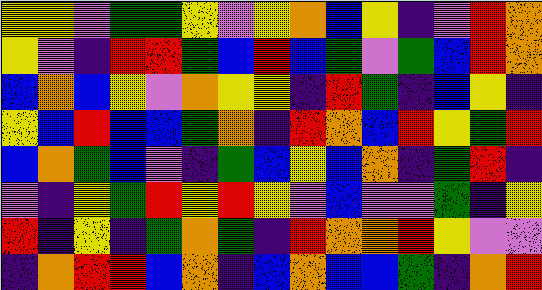[["yellow", "yellow", "violet", "green", "green", "yellow", "violet", "yellow", "orange", "blue", "yellow", "indigo", "violet", "red", "orange"], ["yellow", "violet", "indigo", "red", "red", "green", "blue", "red", "blue", "green", "violet", "green", "blue", "red", "orange"], ["blue", "orange", "blue", "yellow", "violet", "orange", "yellow", "yellow", "indigo", "red", "green", "indigo", "blue", "yellow", "indigo"], ["yellow", "blue", "red", "blue", "blue", "green", "orange", "indigo", "red", "orange", "blue", "red", "yellow", "green", "red"], ["blue", "orange", "green", "blue", "violet", "indigo", "green", "blue", "yellow", "blue", "orange", "indigo", "green", "red", "indigo"], ["violet", "indigo", "yellow", "green", "red", "yellow", "red", "yellow", "violet", "blue", "violet", "violet", "green", "indigo", "yellow"], ["red", "indigo", "yellow", "indigo", "green", "orange", "green", "indigo", "red", "orange", "orange", "red", "yellow", "violet", "violet"], ["indigo", "orange", "red", "red", "blue", "orange", "indigo", "blue", "orange", "blue", "blue", "green", "indigo", "orange", "red"]]